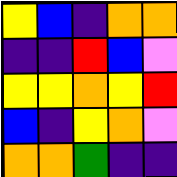[["yellow", "blue", "indigo", "orange", "orange"], ["indigo", "indigo", "red", "blue", "violet"], ["yellow", "yellow", "orange", "yellow", "red"], ["blue", "indigo", "yellow", "orange", "violet"], ["orange", "orange", "green", "indigo", "indigo"]]